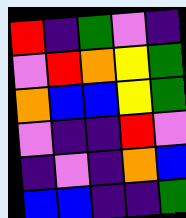[["red", "indigo", "green", "violet", "indigo"], ["violet", "red", "orange", "yellow", "green"], ["orange", "blue", "blue", "yellow", "green"], ["violet", "indigo", "indigo", "red", "violet"], ["indigo", "violet", "indigo", "orange", "blue"], ["blue", "blue", "indigo", "indigo", "green"]]